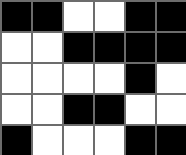[["black", "black", "white", "white", "black", "black"], ["white", "white", "black", "black", "black", "black"], ["white", "white", "white", "white", "black", "white"], ["white", "white", "black", "black", "white", "white"], ["black", "white", "white", "white", "black", "black"]]